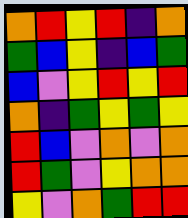[["orange", "red", "yellow", "red", "indigo", "orange"], ["green", "blue", "yellow", "indigo", "blue", "green"], ["blue", "violet", "yellow", "red", "yellow", "red"], ["orange", "indigo", "green", "yellow", "green", "yellow"], ["red", "blue", "violet", "orange", "violet", "orange"], ["red", "green", "violet", "yellow", "orange", "orange"], ["yellow", "violet", "orange", "green", "red", "red"]]